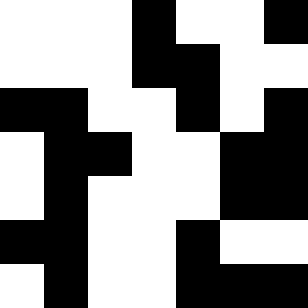[["white", "white", "white", "black", "white", "white", "black"], ["white", "white", "white", "black", "black", "white", "white"], ["black", "black", "white", "white", "black", "white", "black"], ["white", "black", "black", "white", "white", "black", "black"], ["white", "black", "white", "white", "white", "black", "black"], ["black", "black", "white", "white", "black", "white", "white"], ["white", "black", "white", "white", "black", "black", "black"]]